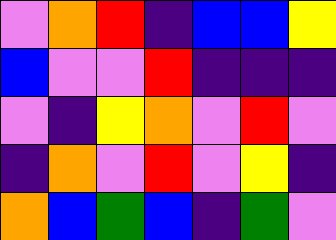[["violet", "orange", "red", "indigo", "blue", "blue", "yellow"], ["blue", "violet", "violet", "red", "indigo", "indigo", "indigo"], ["violet", "indigo", "yellow", "orange", "violet", "red", "violet"], ["indigo", "orange", "violet", "red", "violet", "yellow", "indigo"], ["orange", "blue", "green", "blue", "indigo", "green", "violet"]]